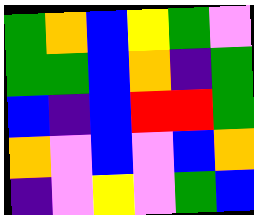[["green", "orange", "blue", "yellow", "green", "violet"], ["green", "green", "blue", "orange", "indigo", "green"], ["blue", "indigo", "blue", "red", "red", "green"], ["orange", "violet", "blue", "violet", "blue", "orange"], ["indigo", "violet", "yellow", "violet", "green", "blue"]]